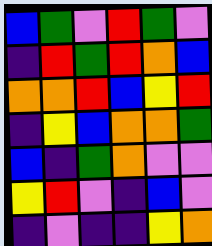[["blue", "green", "violet", "red", "green", "violet"], ["indigo", "red", "green", "red", "orange", "blue"], ["orange", "orange", "red", "blue", "yellow", "red"], ["indigo", "yellow", "blue", "orange", "orange", "green"], ["blue", "indigo", "green", "orange", "violet", "violet"], ["yellow", "red", "violet", "indigo", "blue", "violet"], ["indigo", "violet", "indigo", "indigo", "yellow", "orange"]]